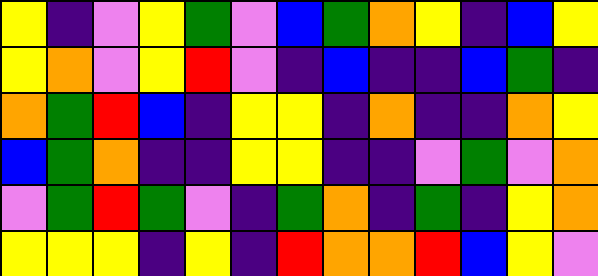[["yellow", "indigo", "violet", "yellow", "green", "violet", "blue", "green", "orange", "yellow", "indigo", "blue", "yellow"], ["yellow", "orange", "violet", "yellow", "red", "violet", "indigo", "blue", "indigo", "indigo", "blue", "green", "indigo"], ["orange", "green", "red", "blue", "indigo", "yellow", "yellow", "indigo", "orange", "indigo", "indigo", "orange", "yellow"], ["blue", "green", "orange", "indigo", "indigo", "yellow", "yellow", "indigo", "indigo", "violet", "green", "violet", "orange"], ["violet", "green", "red", "green", "violet", "indigo", "green", "orange", "indigo", "green", "indigo", "yellow", "orange"], ["yellow", "yellow", "yellow", "indigo", "yellow", "indigo", "red", "orange", "orange", "red", "blue", "yellow", "violet"]]